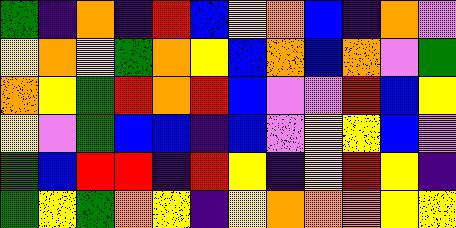[["green", "indigo", "orange", "indigo", "red", "blue", "yellow", "orange", "blue", "indigo", "orange", "violet"], ["yellow", "orange", "yellow", "green", "orange", "yellow", "blue", "orange", "blue", "orange", "violet", "green"], ["orange", "yellow", "green", "red", "orange", "red", "blue", "violet", "violet", "red", "blue", "yellow"], ["yellow", "violet", "green", "blue", "blue", "indigo", "blue", "violet", "yellow", "yellow", "blue", "violet"], ["green", "blue", "red", "red", "indigo", "red", "yellow", "indigo", "yellow", "red", "yellow", "indigo"], ["green", "yellow", "green", "orange", "yellow", "indigo", "yellow", "orange", "orange", "orange", "yellow", "yellow"]]